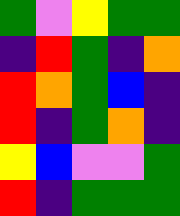[["green", "violet", "yellow", "green", "green"], ["indigo", "red", "green", "indigo", "orange"], ["red", "orange", "green", "blue", "indigo"], ["red", "indigo", "green", "orange", "indigo"], ["yellow", "blue", "violet", "violet", "green"], ["red", "indigo", "green", "green", "green"]]